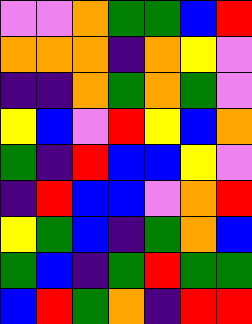[["violet", "violet", "orange", "green", "green", "blue", "red"], ["orange", "orange", "orange", "indigo", "orange", "yellow", "violet"], ["indigo", "indigo", "orange", "green", "orange", "green", "violet"], ["yellow", "blue", "violet", "red", "yellow", "blue", "orange"], ["green", "indigo", "red", "blue", "blue", "yellow", "violet"], ["indigo", "red", "blue", "blue", "violet", "orange", "red"], ["yellow", "green", "blue", "indigo", "green", "orange", "blue"], ["green", "blue", "indigo", "green", "red", "green", "green"], ["blue", "red", "green", "orange", "indigo", "red", "red"]]